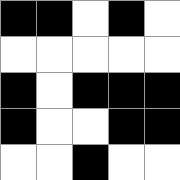[["black", "black", "white", "black", "white"], ["white", "white", "white", "white", "white"], ["black", "white", "black", "black", "black"], ["black", "white", "white", "black", "black"], ["white", "white", "black", "white", "white"]]